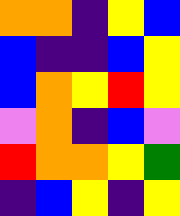[["orange", "orange", "indigo", "yellow", "blue"], ["blue", "indigo", "indigo", "blue", "yellow"], ["blue", "orange", "yellow", "red", "yellow"], ["violet", "orange", "indigo", "blue", "violet"], ["red", "orange", "orange", "yellow", "green"], ["indigo", "blue", "yellow", "indigo", "yellow"]]